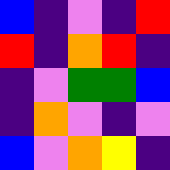[["blue", "indigo", "violet", "indigo", "red"], ["red", "indigo", "orange", "red", "indigo"], ["indigo", "violet", "green", "green", "blue"], ["indigo", "orange", "violet", "indigo", "violet"], ["blue", "violet", "orange", "yellow", "indigo"]]